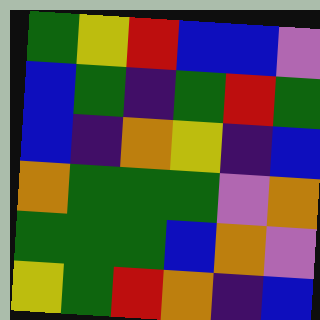[["green", "yellow", "red", "blue", "blue", "violet"], ["blue", "green", "indigo", "green", "red", "green"], ["blue", "indigo", "orange", "yellow", "indigo", "blue"], ["orange", "green", "green", "green", "violet", "orange"], ["green", "green", "green", "blue", "orange", "violet"], ["yellow", "green", "red", "orange", "indigo", "blue"]]